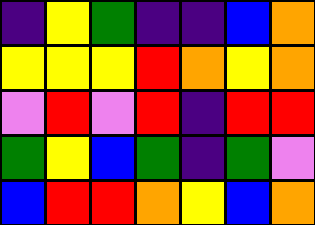[["indigo", "yellow", "green", "indigo", "indigo", "blue", "orange"], ["yellow", "yellow", "yellow", "red", "orange", "yellow", "orange"], ["violet", "red", "violet", "red", "indigo", "red", "red"], ["green", "yellow", "blue", "green", "indigo", "green", "violet"], ["blue", "red", "red", "orange", "yellow", "blue", "orange"]]